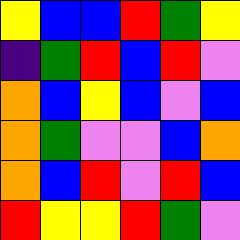[["yellow", "blue", "blue", "red", "green", "yellow"], ["indigo", "green", "red", "blue", "red", "violet"], ["orange", "blue", "yellow", "blue", "violet", "blue"], ["orange", "green", "violet", "violet", "blue", "orange"], ["orange", "blue", "red", "violet", "red", "blue"], ["red", "yellow", "yellow", "red", "green", "violet"]]